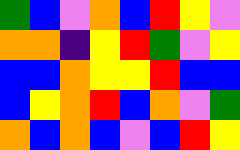[["green", "blue", "violet", "orange", "blue", "red", "yellow", "violet"], ["orange", "orange", "indigo", "yellow", "red", "green", "violet", "yellow"], ["blue", "blue", "orange", "yellow", "yellow", "red", "blue", "blue"], ["blue", "yellow", "orange", "red", "blue", "orange", "violet", "green"], ["orange", "blue", "orange", "blue", "violet", "blue", "red", "yellow"]]